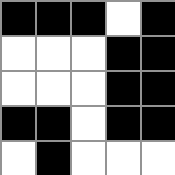[["black", "black", "black", "white", "black"], ["white", "white", "white", "black", "black"], ["white", "white", "white", "black", "black"], ["black", "black", "white", "black", "black"], ["white", "black", "white", "white", "white"]]